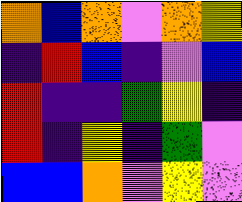[["orange", "blue", "orange", "violet", "orange", "yellow"], ["indigo", "red", "blue", "indigo", "violet", "blue"], ["red", "indigo", "indigo", "green", "yellow", "indigo"], ["red", "indigo", "yellow", "indigo", "green", "violet"], ["blue", "blue", "orange", "violet", "yellow", "violet"]]